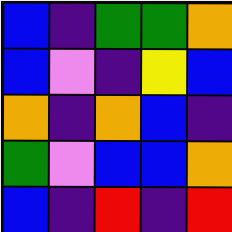[["blue", "indigo", "green", "green", "orange"], ["blue", "violet", "indigo", "yellow", "blue"], ["orange", "indigo", "orange", "blue", "indigo"], ["green", "violet", "blue", "blue", "orange"], ["blue", "indigo", "red", "indigo", "red"]]